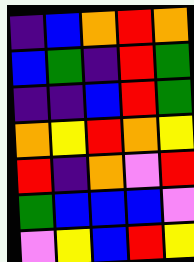[["indigo", "blue", "orange", "red", "orange"], ["blue", "green", "indigo", "red", "green"], ["indigo", "indigo", "blue", "red", "green"], ["orange", "yellow", "red", "orange", "yellow"], ["red", "indigo", "orange", "violet", "red"], ["green", "blue", "blue", "blue", "violet"], ["violet", "yellow", "blue", "red", "yellow"]]